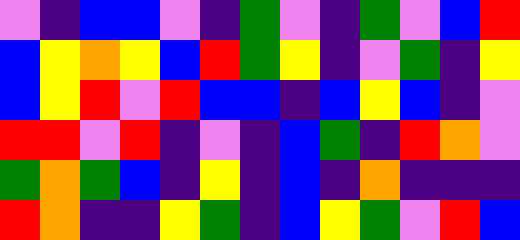[["violet", "indigo", "blue", "blue", "violet", "indigo", "green", "violet", "indigo", "green", "violet", "blue", "red"], ["blue", "yellow", "orange", "yellow", "blue", "red", "green", "yellow", "indigo", "violet", "green", "indigo", "yellow"], ["blue", "yellow", "red", "violet", "red", "blue", "blue", "indigo", "blue", "yellow", "blue", "indigo", "violet"], ["red", "red", "violet", "red", "indigo", "violet", "indigo", "blue", "green", "indigo", "red", "orange", "violet"], ["green", "orange", "green", "blue", "indigo", "yellow", "indigo", "blue", "indigo", "orange", "indigo", "indigo", "indigo"], ["red", "orange", "indigo", "indigo", "yellow", "green", "indigo", "blue", "yellow", "green", "violet", "red", "blue"]]